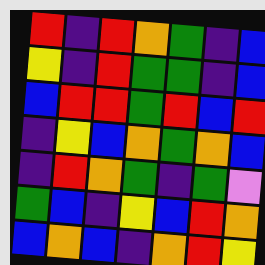[["red", "indigo", "red", "orange", "green", "indigo", "blue"], ["yellow", "indigo", "red", "green", "green", "indigo", "blue"], ["blue", "red", "red", "green", "red", "blue", "red"], ["indigo", "yellow", "blue", "orange", "green", "orange", "blue"], ["indigo", "red", "orange", "green", "indigo", "green", "violet"], ["green", "blue", "indigo", "yellow", "blue", "red", "orange"], ["blue", "orange", "blue", "indigo", "orange", "red", "yellow"]]